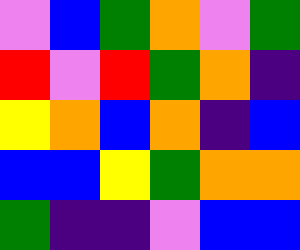[["violet", "blue", "green", "orange", "violet", "green"], ["red", "violet", "red", "green", "orange", "indigo"], ["yellow", "orange", "blue", "orange", "indigo", "blue"], ["blue", "blue", "yellow", "green", "orange", "orange"], ["green", "indigo", "indigo", "violet", "blue", "blue"]]